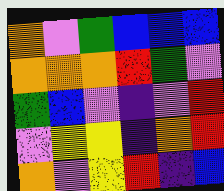[["orange", "violet", "green", "blue", "blue", "blue"], ["orange", "orange", "orange", "red", "green", "violet"], ["green", "blue", "violet", "indigo", "violet", "red"], ["violet", "yellow", "yellow", "indigo", "orange", "red"], ["orange", "violet", "yellow", "red", "indigo", "blue"]]